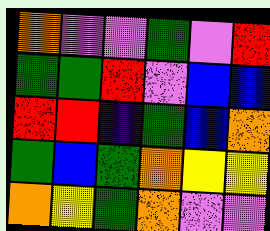[["orange", "violet", "violet", "green", "violet", "red"], ["green", "green", "red", "violet", "blue", "blue"], ["red", "red", "indigo", "green", "blue", "orange"], ["green", "blue", "green", "orange", "yellow", "yellow"], ["orange", "yellow", "green", "orange", "violet", "violet"]]